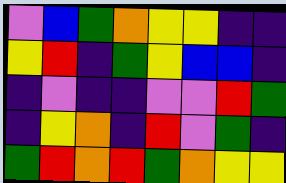[["violet", "blue", "green", "orange", "yellow", "yellow", "indigo", "indigo"], ["yellow", "red", "indigo", "green", "yellow", "blue", "blue", "indigo"], ["indigo", "violet", "indigo", "indigo", "violet", "violet", "red", "green"], ["indigo", "yellow", "orange", "indigo", "red", "violet", "green", "indigo"], ["green", "red", "orange", "red", "green", "orange", "yellow", "yellow"]]